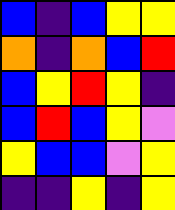[["blue", "indigo", "blue", "yellow", "yellow"], ["orange", "indigo", "orange", "blue", "red"], ["blue", "yellow", "red", "yellow", "indigo"], ["blue", "red", "blue", "yellow", "violet"], ["yellow", "blue", "blue", "violet", "yellow"], ["indigo", "indigo", "yellow", "indigo", "yellow"]]